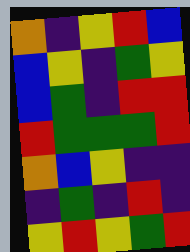[["orange", "indigo", "yellow", "red", "blue"], ["blue", "yellow", "indigo", "green", "yellow"], ["blue", "green", "indigo", "red", "red"], ["red", "green", "green", "green", "red"], ["orange", "blue", "yellow", "indigo", "indigo"], ["indigo", "green", "indigo", "red", "indigo"], ["yellow", "red", "yellow", "green", "red"]]